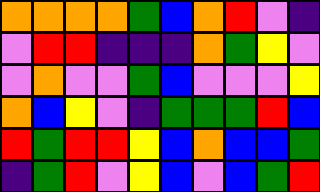[["orange", "orange", "orange", "orange", "green", "blue", "orange", "red", "violet", "indigo"], ["violet", "red", "red", "indigo", "indigo", "indigo", "orange", "green", "yellow", "violet"], ["violet", "orange", "violet", "violet", "green", "blue", "violet", "violet", "violet", "yellow"], ["orange", "blue", "yellow", "violet", "indigo", "green", "green", "green", "red", "blue"], ["red", "green", "red", "red", "yellow", "blue", "orange", "blue", "blue", "green"], ["indigo", "green", "red", "violet", "yellow", "blue", "violet", "blue", "green", "red"]]